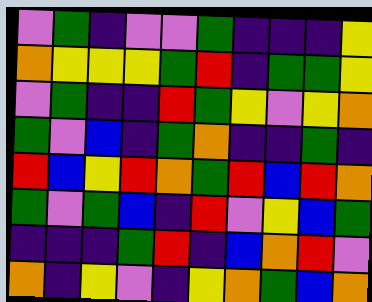[["violet", "green", "indigo", "violet", "violet", "green", "indigo", "indigo", "indigo", "yellow"], ["orange", "yellow", "yellow", "yellow", "green", "red", "indigo", "green", "green", "yellow"], ["violet", "green", "indigo", "indigo", "red", "green", "yellow", "violet", "yellow", "orange"], ["green", "violet", "blue", "indigo", "green", "orange", "indigo", "indigo", "green", "indigo"], ["red", "blue", "yellow", "red", "orange", "green", "red", "blue", "red", "orange"], ["green", "violet", "green", "blue", "indigo", "red", "violet", "yellow", "blue", "green"], ["indigo", "indigo", "indigo", "green", "red", "indigo", "blue", "orange", "red", "violet"], ["orange", "indigo", "yellow", "violet", "indigo", "yellow", "orange", "green", "blue", "orange"]]